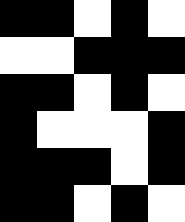[["black", "black", "white", "black", "white"], ["white", "white", "black", "black", "black"], ["black", "black", "white", "black", "white"], ["black", "white", "white", "white", "black"], ["black", "black", "black", "white", "black"], ["black", "black", "white", "black", "white"]]